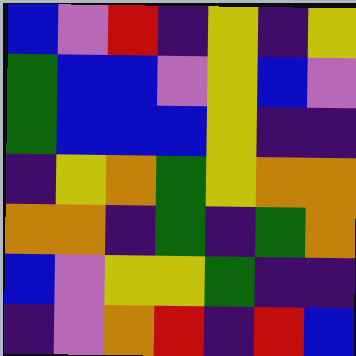[["blue", "violet", "red", "indigo", "yellow", "indigo", "yellow"], ["green", "blue", "blue", "violet", "yellow", "blue", "violet"], ["green", "blue", "blue", "blue", "yellow", "indigo", "indigo"], ["indigo", "yellow", "orange", "green", "yellow", "orange", "orange"], ["orange", "orange", "indigo", "green", "indigo", "green", "orange"], ["blue", "violet", "yellow", "yellow", "green", "indigo", "indigo"], ["indigo", "violet", "orange", "red", "indigo", "red", "blue"]]